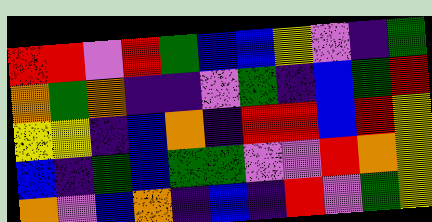[["red", "red", "violet", "red", "green", "blue", "blue", "yellow", "violet", "indigo", "green"], ["orange", "green", "orange", "indigo", "indigo", "violet", "green", "indigo", "blue", "green", "red"], ["yellow", "yellow", "indigo", "blue", "orange", "indigo", "red", "red", "blue", "red", "yellow"], ["blue", "indigo", "green", "blue", "green", "green", "violet", "violet", "red", "orange", "yellow"], ["orange", "violet", "blue", "orange", "indigo", "blue", "indigo", "red", "violet", "green", "yellow"]]